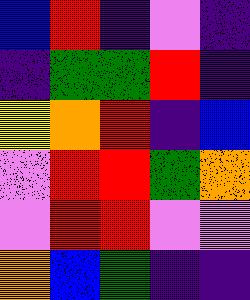[["blue", "red", "indigo", "violet", "indigo"], ["indigo", "green", "green", "red", "indigo"], ["yellow", "orange", "red", "indigo", "blue"], ["violet", "red", "red", "green", "orange"], ["violet", "red", "red", "violet", "violet"], ["orange", "blue", "green", "indigo", "indigo"]]